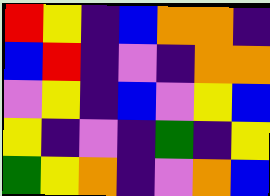[["red", "yellow", "indigo", "blue", "orange", "orange", "indigo"], ["blue", "red", "indigo", "violet", "indigo", "orange", "orange"], ["violet", "yellow", "indigo", "blue", "violet", "yellow", "blue"], ["yellow", "indigo", "violet", "indigo", "green", "indigo", "yellow"], ["green", "yellow", "orange", "indigo", "violet", "orange", "blue"]]